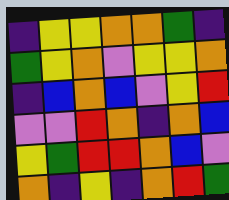[["indigo", "yellow", "yellow", "orange", "orange", "green", "indigo"], ["green", "yellow", "orange", "violet", "yellow", "yellow", "orange"], ["indigo", "blue", "orange", "blue", "violet", "yellow", "red"], ["violet", "violet", "red", "orange", "indigo", "orange", "blue"], ["yellow", "green", "red", "red", "orange", "blue", "violet"], ["orange", "indigo", "yellow", "indigo", "orange", "red", "green"]]